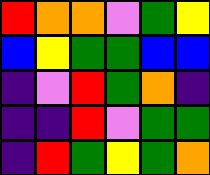[["red", "orange", "orange", "violet", "green", "yellow"], ["blue", "yellow", "green", "green", "blue", "blue"], ["indigo", "violet", "red", "green", "orange", "indigo"], ["indigo", "indigo", "red", "violet", "green", "green"], ["indigo", "red", "green", "yellow", "green", "orange"]]